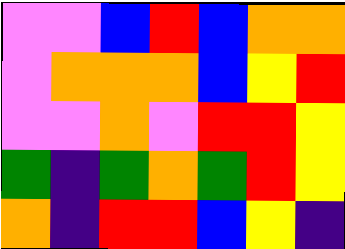[["violet", "violet", "blue", "red", "blue", "orange", "orange"], ["violet", "orange", "orange", "orange", "blue", "yellow", "red"], ["violet", "violet", "orange", "violet", "red", "red", "yellow"], ["green", "indigo", "green", "orange", "green", "red", "yellow"], ["orange", "indigo", "red", "red", "blue", "yellow", "indigo"]]